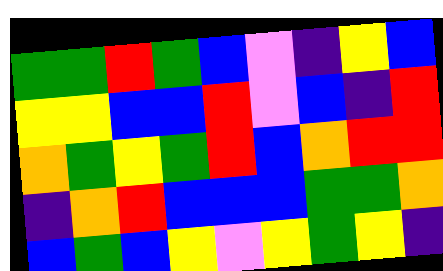[["green", "green", "red", "green", "blue", "violet", "indigo", "yellow", "blue"], ["yellow", "yellow", "blue", "blue", "red", "violet", "blue", "indigo", "red"], ["orange", "green", "yellow", "green", "red", "blue", "orange", "red", "red"], ["indigo", "orange", "red", "blue", "blue", "blue", "green", "green", "orange"], ["blue", "green", "blue", "yellow", "violet", "yellow", "green", "yellow", "indigo"]]